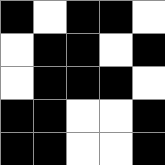[["black", "white", "black", "black", "white"], ["white", "black", "black", "white", "black"], ["white", "black", "black", "black", "white"], ["black", "black", "white", "white", "black"], ["black", "black", "white", "white", "black"]]